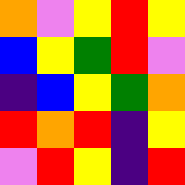[["orange", "violet", "yellow", "red", "yellow"], ["blue", "yellow", "green", "red", "violet"], ["indigo", "blue", "yellow", "green", "orange"], ["red", "orange", "red", "indigo", "yellow"], ["violet", "red", "yellow", "indigo", "red"]]